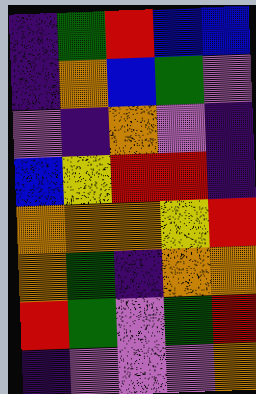[["indigo", "green", "red", "blue", "blue"], ["indigo", "orange", "blue", "green", "violet"], ["violet", "indigo", "orange", "violet", "indigo"], ["blue", "yellow", "red", "red", "indigo"], ["orange", "orange", "orange", "yellow", "red"], ["orange", "green", "indigo", "orange", "orange"], ["red", "green", "violet", "green", "red"], ["indigo", "violet", "violet", "violet", "orange"]]